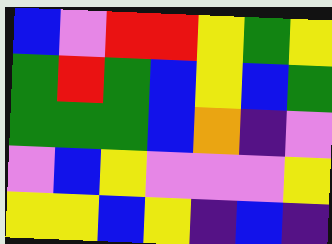[["blue", "violet", "red", "red", "yellow", "green", "yellow"], ["green", "red", "green", "blue", "yellow", "blue", "green"], ["green", "green", "green", "blue", "orange", "indigo", "violet"], ["violet", "blue", "yellow", "violet", "violet", "violet", "yellow"], ["yellow", "yellow", "blue", "yellow", "indigo", "blue", "indigo"]]